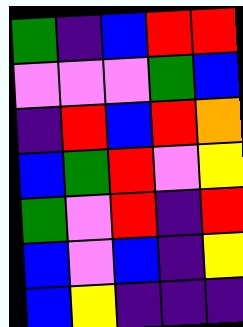[["green", "indigo", "blue", "red", "red"], ["violet", "violet", "violet", "green", "blue"], ["indigo", "red", "blue", "red", "orange"], ["blue", "green", "red", "violet", "yellow"], ["green", "violet", "red", "indigo", "red"], ["blue", "violet", "blue", "indigo", "yellow"], ["blue", "yellow", "indigo", "indigo", "indigo"]]